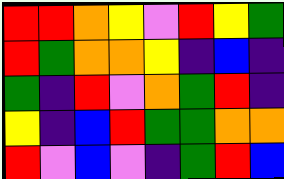[["red", "red", "orange", "yellow", "violet", "red", "yellow", "green"], ["red", "green", "orange", "orange", "yellow", "indigo", "blue", "indigo"], ["green", "indigo", "red", "violet", "orange", "green", "red", "indigo"], ["yellow", "indigo", "blue", "red", "green", "green", "orange", "orange"], ["red", "violet", "blue", "violet", "indigo", "green", "red", "blue"]]